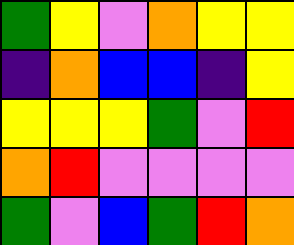[["green", "yellow", "violet", "orange", "yellow", "yellow"], ["indigo", "orange", "blue", "blue", "indigo", "yellow"], ["yellow", "yellow", "yellow", "green", "violet", "red"], ["orange", "red", "violet", "violet", "violet", "violet"], ["green", "violet", "blue", "green", "red", "orange"]]